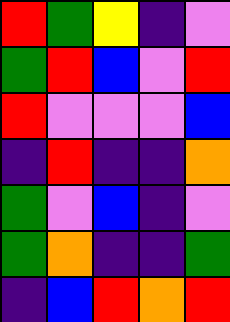[["red", "green", "yellow", "indigo", "violet"], ["green", "red", "blue", "violet", "red"], ["red", "violet", "violet", "violet", "blue"], ["indigo", "red", "indigo", "indigo", "orange"], ["green", "violet", "blue", "indigo", "violet"], ["green", "orange", "indigo", "indigo", "green"], ["indigo", "blue", "red", "orange", "red"]]